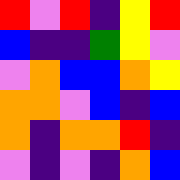[["red", "violet", "red", "indigo", "yellow", "red"], ["blue", "indigo", "indigo", "green", "yellow", "violet"], ["violet", "orange", "blue", "blue", "orange", "yellow"], ["orange", "orange", "violet", "blue", "indigo", "blue"], ["orange", "indigo", "orange", "orange", "red", "indigo"], ["violet", "indigo", "violet", "indigo", "orange", "blue"]]